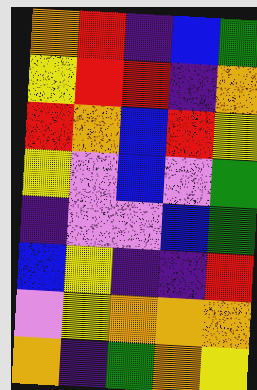[["orange", "red", "indigo", "blue", "green"], ["yellow", "red", "red", "indigo", "orange"], ["red", "orange", "blue", "red", "yellow"], ["yellow", "violet", "blue", "violet", "green"], ["indigo", "violet", "violet", "blue", "green"], ["blue", "yellow", "indigo", "indigo", "red"], ["violet", "yellow", "orange", "orange", "orange"], ["orange", "indigo", "green", "orange", "yellow"]]